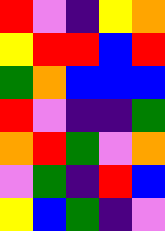[["red", "violet", "indigo", "yellow", "orange"], ["yellow", "red", "red", "blue", "red"], ["green", "orange", "blue", "blue", "blue"], ["red", "violet", "indigo", "indigo", "green"], ["orange", "red", "green", "violet", "orange"], ["violet", "green", "indigo", "red", "blue"], ["yellow", "blue", "green", "indigo", "violet"]]